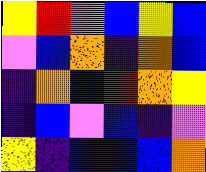[["yellow", "red", "violet", "blue", "yellow", "blue"], ["violet", "blue", "orange", "indigo", "orange", "blue"], ["indigo", "orange", "indigo", "red", "orange", "yellow"], ["indigo", "blue", "violet", "blue", "indigo", "violet"], ["yellow", "indigo", "blue", "blue", "blue", "orange"]]